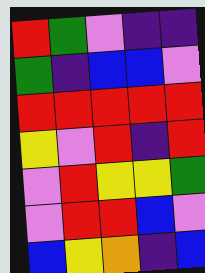[["red", "green", "violet", "indigo", "indigo"], ["green", "indigo", "blue", "blue", "violet"], ["red", "red", "red", "red", "red"], ["yellow", "violet", "red", "indigo", "red"], ["violet", "red", "yellow", "yellow", "green"], ["violet", "red", "red", "blue", "violet"], ["blue", "yellow", "orange", "indigo", "blue"]]